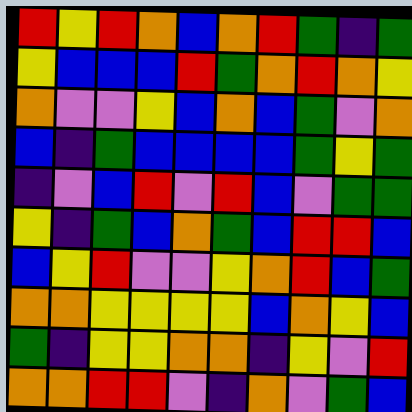[["red", "yellow", "red", "orange", "blue", "orange", "red", "green", "indigo", "green"], ["yellow", "blue", "blue", "blue", "red", "green", "orange", "red", "orange", "yellow"], ["orange", "violet", "violet", "yellow", "blue", "orange", "blue", "green", "violet", "orange"], ["blue", "indigo", "green", "blue", "blue", "blue", "blue", "green", "yellow", "green"], ["indigo", "violet", "blue", "red", "violet", "red", "blue", "violet", "green", "green"], ["yellow", "indigo", "green", "blue", "orange", "green", "blue", "red", "red", "blue"], ["blue", "yellow", "red", "violet", "violet", "yellow", "orange", "red", "blue", "green"], ["orange", "orange", "yellow", "yellow", "yellow", "yellow", "blue", "orange", "yellow", "blue"], ["green", "indigo", "yellow", "yellow", "orange", "orange", "indigo", "yellow", "violet", "red"], ["orange", "orange", "red", "red", "violet", "indigo", "orange", "violet", "green", "blue"]]